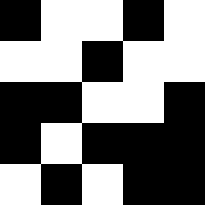[["black", "white", "white", "black", "white"], ["white", "white", "black", "white", "white"], ["black", "black", "white", "white", "black"], ["black", "white", "black", "black", "black"], ["white", "black", "white", "black", "black"]]